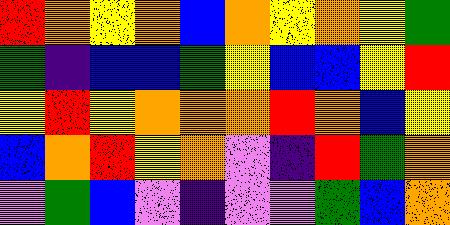[["red", "orange", "yellow", "orange", "blue", "orange", "yellow", "orange", "yellow", "green"], ["green", "indigo", "blue", "blue", "green", "yellow", "blue", "blue", "yellow", "red"], ["yellow", "red", "yellow", "orange", "orange", "orange", "red", "orange", "blue", "yellow"], ["blue", "orange", "red", "yellow", "orange", "violet", "indigo", "red", "green", "orange"], ["violet", "green", "blue", "violet", "indigo", "violet", "violet", "green", "blue", "orange"]]